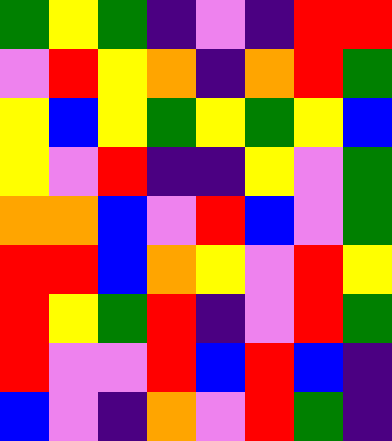[["green", "yellow", "green", "indigo", "violet", "indigo", "red", "red"], ["violet", "red", "yellow", "orange", "indigo", "orange", "red", "green"], ["yellow", "blue", "yellow", "green", "yellow", "green", "yellow", "blue"], ["yellow", "violet", "red", "indigo", "indigo", "yellow", "violet", "green"], ["orange", "orange", "blue", "violet", "red", "blue", "violet", "green"], ["red", "red", "blue", "orange", "yellow", "violet", "red", "yellow"], ["red", "yellow", "green", "red", "indigo", "violet", "red", "green"], ["red", "violet", "violet", "red", "blue", "red", "blue", "indigo"], ["blue", "violet", "indigo", "orange", "violet", "red", "green", "indigo"]]